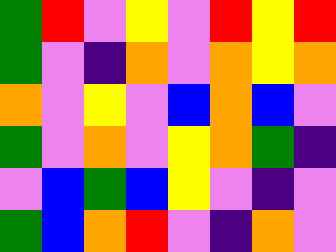[["green", "red", "violet", "yellow", "violet", "red", "yellow", "red"], ["green", "violet", "indigo", "orange", "violet", "orange", "yellow", "orange"], ["orange", "violet", "yellow", "violet", "blue", "orange", "blue", "violet"], ["green", "violet", "orange", "violet", "yellow", "orange", "green", "indigo"], ["violet", "blue", "green", "blue", "yellow", "violet", "indigo", "violet"], ["green", "blue", "orange", "red", "violet", "indigo", "orange", "violet"]]